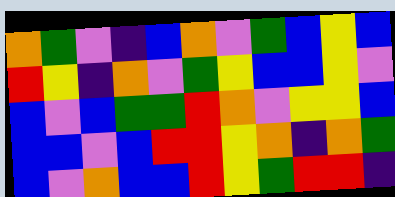[["orange", "green", "violet", "indigo", "blue", "orange", "violet", "green", "blue", "yellow", "blue"], ["red", "yellow", "indigo", "orange", "violet", "green", "yellow", "blue", "blue", "yellow", "violet"], ["blue", "violet", "blue", "green", "green", "red", "orange", "violet", "yellow", "yellow", "blue"], ["blue", "blue", "violet", "blue", "red", "red", "yellow", "orange", "indigo", "orange", "green"], ["blue", "violet", "orange", "blue", "blue", "red", "yellow", "green", "red", "red", "indigo"]]